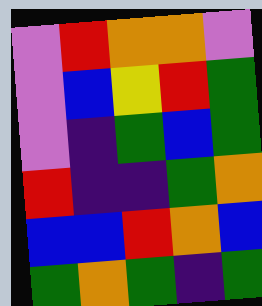[["violet", "red", "orange", "orange", "violet"], ["violet", "blue", "yellow", "red", "green"], ["violet", "indigo", "green", "blue", "green"], ["red", "indigo", "indigo", "green", "orange"], ["blue", "blue", "red", "orange", "blue"], ["green", "orange", "green", "indigo", "green"]]